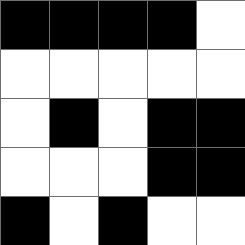[["black", "black", "black", "black", "white"], ["white", "white", "white", "white", "white"], ["white", "black", "white", "black", "black"], ["white", "white", "white", "black", "black"], ["black", "white", "black", "white", "white"]]